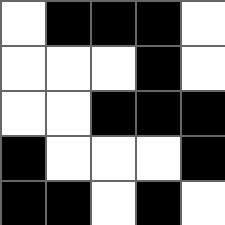[["white", "black", "black", "black", "white"], ["white", "white", "white", "black", "white"], ["white", "white", "black", "black", "black"], ["black", "white", "white", "white", "black"], ["black", "black", "white", "black", "white"]]